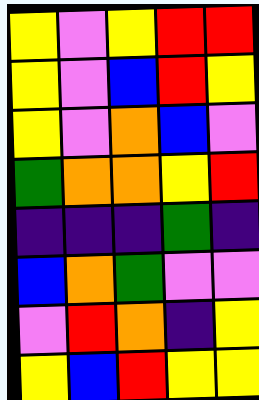[["yellow", "violet", "yellow", "red", "red"], ["yellow", "violet", "blue", "red", "yellow"], ["yellow", "violet", "orange", "blue", "violet"], ["green", "orange", "orange", "yellow", "red"], ["indigo", "indigo", "indigo", "green", "indigo"], ["blue", "orange", "green", "violet", "violet"], ["violet", "red", "orange", "indigo", "yellow"], ["yellow", "blue", "red", "yellow", "yellow"]]